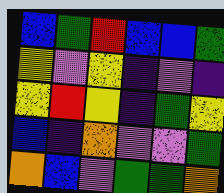[["blue", "green", "red", "blue", "blue", "green"], ["yellow", "violet", "yellow", "indigo", "violet", "indigo"], ["yellow", "red", "yellow", "indigo", "green", "yellow"], ["blue", "indigo", "orange", "violet", "violet", "green"], ["orange", "blue", "violet", "green", "green", "orange"]]